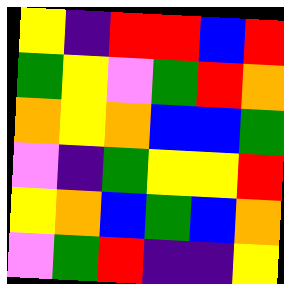[["yellow", "indigo", "red", "red", "blue", "red"], ["green", "yellow", "violet", "green", "red", "orange"], ["orange", "yellow", "orange", "blue", "blue", "green"], ["violet", "indigo", "green", "yellow", "yellow", "red"], ["yellow", "orange", "blue", "green", "blue", "orange"], ["violet", "green", "red", "indigo", "indigo", "yellow"]]